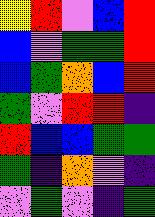[["yellow", "red", "violet", "blue", "red"], ["blue", "violet", "green", "green", "red"], ["blue", "green", "orange", "blue", "red"], ["green", "violet", "red", "red", "indigo"], ["red", "blue", "blue", "green", "green"], ["green", "indigo", "orange", "violet", "indigo"], ["violet", "green", "violet", "indigo", "green"]]